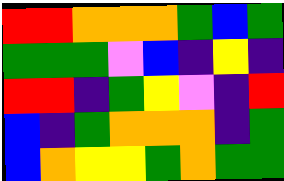[["red", "red", "orange", "orange", "orange", "green", "blue", "green"], ["green", "green", "green", "violet", "blue", "indigo", "yellow", "indigo"], ["red", "red", "indigo", "green", "yellow", "violet", "indigo", "red"], ["blue", "indigo", "green", "orange", "orange", "orange", "indigo", "green"], ["blue", "orange", "yellow", "yellow", "green", "orange", "green", "green"]]